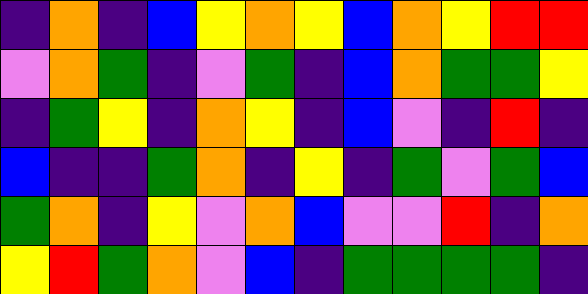[["indigo", "orange", "indigo", "blue", "yellow", "orange", "yellow", "blue", "orange", "yellow", "red", "red"], ["violet", "orange", "green", "indigo", "violet", "green", "indigo", "blue", "orange", "green", "green", "yellow"], ["indigo", "green", "yellow", "indigo", "orange", "yellow", "indigo", "blue", "violet", "indigo", "red", "indigo"], ["blue", "indigo", "indigo", "green", "orange", "indigo", "yellow", "indigo", "green", "violet", "green", "blue"], ["green", "orange", "indigo", "yellow", "violet", "orange", "blue", "violet", "violet", "red", "indigo", "orange"], ["yellow", "red", "green", "orange", "violet", "blue", "indigo", "green", "green", "green", "green", "indigo"]]